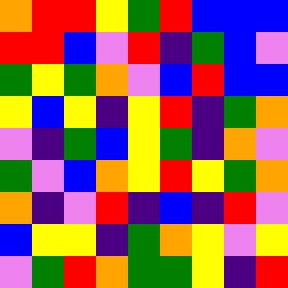[["orange", "red", "red", "yellow", "green", "red", "blue", "blue", "blue"], ["red", "red", "blue", "violet", "red", "indigo", "green", "blue", "violet"], ["green", "yellow", "green", "orange", "violet", "blue", "red", "blue", "blue"], ["yellow", "blue", "yellow", "indigo", "yellow", "red", "indigo", "green", "orange"], ["violet", "indigo", "green", "blue", "yellow", "green", "indigo", "orange", "violet"], ["green", "violet", "blue", "orange", "yellow", "red", "yellow", "green", "orange"], ["orange", "indigo", "violet", "red", "indigo", "blue", "indigo", "red", "violet"], ["blue", "yellow", "yellow", "indigo", "green", "orange", "yellow", "violet", "yellow"], ["violet", "green", "red", "orange", "green", "green", "yellow", "indigo", "red"]]